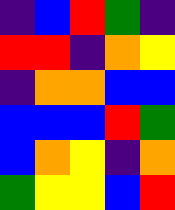[["indigo", "blue", "red", "green", "indigo"], ["red", "red", "indigo", "orange", "yellow"], ["indigo", "orange", "orange", "blue", "blue"], ["blue", "blue", "blue", "red", "green"], ["blue", "orange", "yellow", "indigo", "orange"], ["green", "yellow", "yellow", "blue", "red"]]